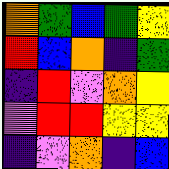[["orange", "green", "blue", "green", "yellow"], ["red", "blue", "orange", "indigo", "green"], ["indigo", "red", "violet", "orange", "yellow"], ["violet", "red", "red", "yellow", "yellow"], ["indigo", "violet", "orange", "indigo", "blue"]]